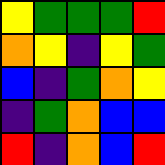[["yellow", "green", "green", "green", "red"], ["orange", "yellow", "indigo", "yellow", "green"], ["blue", "indigo", "green", "orange", "yellow"], ["indigo", "green", "orange", "blue", "blue"], ["red", "indigo", "orange", "blue", "red"]]